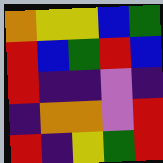[["orange", "yellow", "yellow", "blue", "green"], ["red", "blue", "green", "red", "blue"], ["red", "indigo", "indigo", "violet", "indigo"], ["indigo", "orange", "orange", "violet", "red"], ["red", "indigo", "yellow", "green", "red"]]